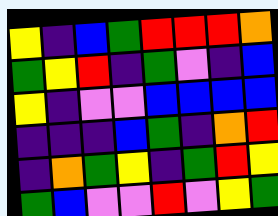[["yellow", "indigo", "blue", "green", "red", "red", "red", "orange"], ["green", "yellow", "red", "indigo", "green", "violet", "indigo", "blue"], ["yellow", "indigo", "violet", "violet", "blue", "blue", "blue", "blue"], ["indigo", "indigo", "indigo", "blue", "green", "indigo", "orange", "red"], ["indigo", "orange", "green", "yellow", "indigo", "green", "red", "yellow"], ["green", "blue", "violet", "violet", "red", "violet", "yellow", "green"]]